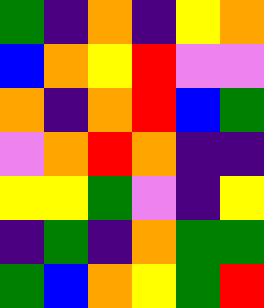[["green", "indigo", "orange", "indigo", "yellow", "orange"], ["blue", "orange", "yellow", "red", "violet", "violet"], ["orange", "indigo", "orange", "red", "blue", "green"], ["violet", "orange", "red", "orange", "indigo", "indigo"], ["yellow", "yellow", "green", "violet", "indigo", "yellow"], ["indigo", "green", "indigo", "orange", "green", "green"], ["green", "blue", "orange", "yellow", "green", "red"]]